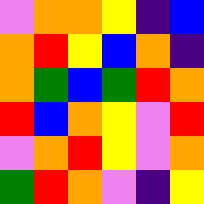[["violet", "orange", "orange", "yellow", "indigo", "blue"], ["orange", "red", "yellow", "blue", "orange", "indigo"], ["orange", "green", "blue", "green", "red", "orange"], ["red", "blue", "orange", "yellow", "violet", "red"], ["violet", "orange", "red", "yellow", "violet", "orange"], ["green", "red", "orange", "violet", "indigo", "yellow"]]